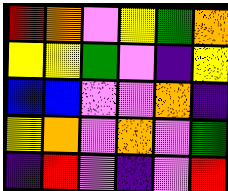[["red", "orange", "violet", "yellow", "green", "orange"], ["yellow", "yellow", "green", "violet", "indigo", "yellow"], ["blue", "blue", "violet", "violet", "orange", "indigo"], ["yellow", "orange", "violet", "orange", "violet", "green"], ["indigo", "red", "violet", "indigo", "violet", "red"]]